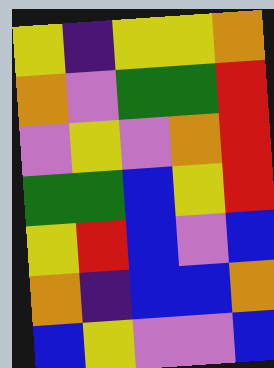[["yellow", "indigo", "yellow", "yellow", "orange"], ["orange", "violet", "green", "green", "red"], ["violet", "yellow", "violet", "orange", "red"], ["green", "green", "blue", "yellow", "red"], ["yellow", "red", "blue", "violet", "blue"], ["orange", "indigo", "blue", "blue", "orange"], ["blue", "yellow", "violet", "violet", "blue"]]